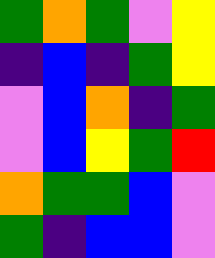[["green", "orange", "green", "violet", "yellow"], ["indigo", "blue", "indigo", "green", "yellow"], ["violet", "blue", "orange", "indigo", "green"], ["violet", "blue", "yellow", "green", "red"], ["orange", "green", "green", "blue", "violet"], ["green", "indigo", "blue", "blue", "violet"]]